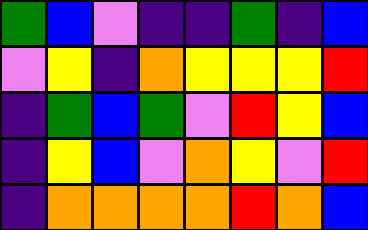[["green", "blue", "violet", "indigo", "indigo", "green", "indigo", "blue"], ["violet", "yellow", "indigo", "orange", "yellow", "yellow", "yellow", "red"], ["indigo", "green", "blue", "green", "violet", "red", "yellow", "blue"], ["indigo", "yellow", "blue", "violet", "orange", "yellow", "violet", "red"], ["indigo", "orange", "orange", "orange", "orange", "red", "orange", "blue"]]